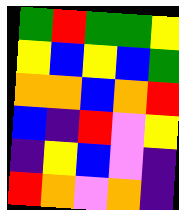[["green", "red", "green", "green", "yellow"], ["yellow", "blue", "yellow", "blue", "green"], ["orange", "orange", "blue", "orange", "red"], ["blue", "indigo", "red", "violet", "yellow"], ["indigo", "yellow", "blue", "violet", "indigo"], ["red", "orange", "violet", "orange", "indigo"]]